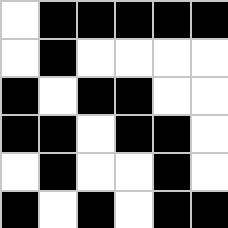[["white", "black", "black", "black", "black", "black"], ["white", "black", "white", "white", "white", "white"], ["black", "white", "black", "black", "white", "white"], ["black", "black", "white", "black", "black", "white"], ["white", "black", "white", "white", "black", "white"], ["black", "white", "black", "white", "black", "black"]]